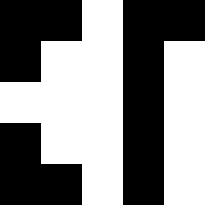[["black", "black", "white", "black", "black"], ["black", "white", "white", "black", "white"], ["white", "white", "white", "black", "white"], ["black", "white", "white", "black", "white"], ["black", "black", "white", "black", "white"]]